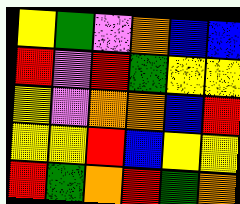[["yellow", "green", "violet", "orange", "blue", "blue"], ["red", "violet", "red", "green", "yellow", "yellow"], ["yellow", "violet", "orange", "orange", "blue", "red"], ["yellow", "yellow", "red", "blue", "yellow", "yellow"], ["red", "green", "orange", "red", "green", "orange"]]